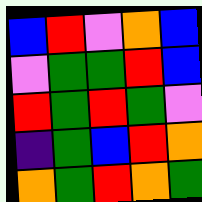[["blue", "red", "violet", "orange", "blue"], ["violet", "green", "green", "red", "blue"], ["red", "green", "red", "green", "violet"], ["indigo", "green", "blue", "red", "orange"], ["orange", "green", "red", "orange", "green"]]